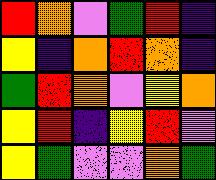[["red", "orange", "violet", "green", "red", "indigo"], ["yellow", "indigo", "orange", "red", "orange", "indigo"], ["green", "red", "orange", "violet", "yellow", "orange"], ["yellow", "red", "indigo", "yellow", "red", "violet"], ["yellow", "green", "violet", "violet", "orange", "green"]]